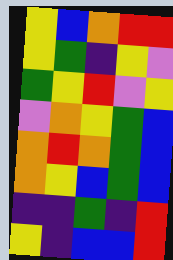[["yellow", "blue", "orange", "red", "red"], ["yellow", "green", "indigo", "yellow", "violet"], ["green", "yellow", "red", "violet", "yellow"], ["violet", "orange", "yellow", "green", "blue"], ["orange", "red", "orange", "green", "blue"], ["orange", "yellow", "blue", "green", "blue"], ["indigo", "indigo", "green", "indigo", "red"], ["yellow", "indigo", "blue", "blue", "red"]]